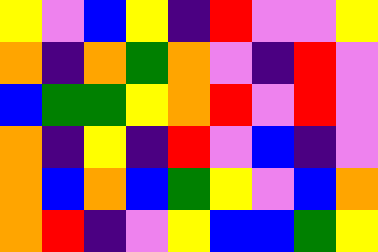[["yellow", "violet", "blue", "yellow", "indigo", "red", "violet", "violet", "yellow"], ["orange", "indigo", "orange", "green", "orange", "violet", "indigo", "red", "violet"], ["blue", "green", "green", "yellow", "orange", "red", "violet", "red", "violet"], ["orange", "indigo", "yellow", "indigo", "red", "violet", "blue", "indigo", "violet"], ["orange", "blue", "orange", "blue", "green", "yellow", "violet", "blue", "orange"], ["orange", "red", "indigo", "violet", "yellow", "blue", "blue", "green", "yellow"]]